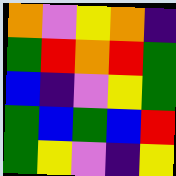[["orange", "violet", "yellow", "orange", "indigo"], ["green", "red", "orange", "red", "green"], ["blue", "indigo", "violet", "yellow", "green"], ["green", "blue", "green", "blue", "red"], ["green", "yellow", "violet", "indigo", "yellow"]]